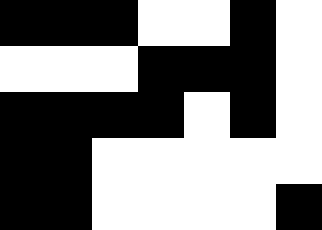[["black", "black", "black", "white", "white", "black", "white"], ["white", "white", "white", "black", "black", "black", "white"], ["black", "black", "black", "black", "white", "black", "white"], ["black", "black", "white", "white", "white", "white", "white"], ["black", "black", "white", "white", "white", "white", "black"]]